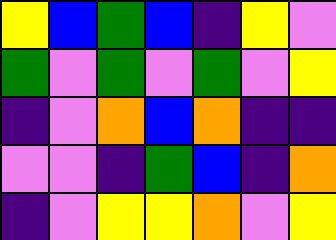[["yellow", "blue", "green", "blue", "indigo", "yellow", "violet"], ["green", "violet", "green", "violet", "green", "violet", "yellow"], ["indigo", "violet", "orange", "blue", "orange", "indigo", "indigo"], ["violet", "violet", "indigo", "green", "blue", "indigo", "orange"], ["indigo", "violet", "yellow", "yellow", "orange", "violet", "yellow"]]